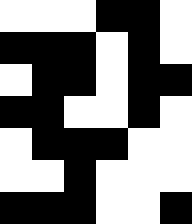[["white", "white", "white", "black", "black", "white"], ["black", "black", "black", "white", "black", "white"], ["white", "black", "black", "white", "black", "black"], ["black", "black", "white", "white", "black", "white"], ["white", "black", "black", "black", "white", "white"], ["white", "white", "black", "white", "white", "white"], ["black", "black", "black", "white", "white", "black"]]